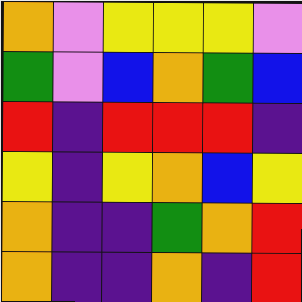[["orange", "violet", "yellow", "yellow", "yellow", "violet"], ["green", "violet", "blue", "orange", "green", "blue"], ["red", "indigo", "red", "red", "red", "indigo"], ["yellow", "indigo", "yellow", "orange", "blue", "yellow"], ["orange", "indigo", "indigo", "green", "orange", "red"], ["orange", "indigo", "indigo", "orange", "indigo", "red"]]